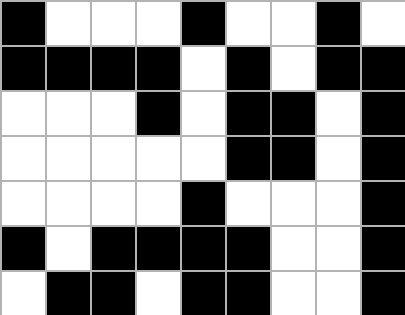[["black", "white", "white", "white", "black", "white", "white", "black", "white"], ["black", "black", "black", "black", "white", "black", "white", "black", "black"], ["white", "white", "white", "black", "white", "black", "black", "white", "black"], ["white", "white", "white", "white", "white", "black", "black", "white", "black"], ["white", "white", "white", "white", "black", "white", "white", "white", "black"], ["black", "white", "black", "black", "black", "black", "white", "white", "black"], ["white", "black", "black", "white", "black", "black", "white", "white", "black"]]